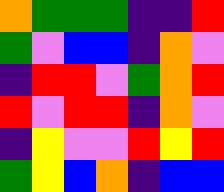[["orange", "green", "green", "green", "indigo", "indigo", "red"], ["green", "violet", "blue", "blue", "indigo", "orange", "violet"], ["indigo", "red", "red", "violet", "green", "orange", "red"], ["red", "violet", "red", "red", "indigo", "orange", "violet"], ["indigo", "yellow", "violet", "violet", "red", "yellow", "red"], ["green", "yellow", "blue", "orange", "indigo", "blue", "blue"]]